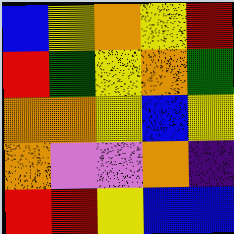[["blue", "yellow", "orange", "yellow", "red"], ["red", "green", "yellow", "orange", "green"], ["orange", "orange", "yellow", "blue", "yellow"], ["orange", "violet", "violet", "orange", "indigo"], ["red", "red", "yellow", "blue", "blue"]]